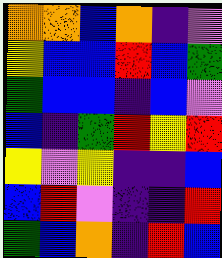[["orange", "orange", "blue", "orange", "indigo", "violet"], ["yellow", "blue", "blue", "red", "blue", "green"], ["green", "blue", "blue", "indigo", "blue", "violet"], ["blue", "indigo", "green", "red", "yellow", "red"], ["yellow", "violet", "yellow", "indigo", "indigo", "blue"], ["blue", "red", "violet", "indigo", "indigo", "red"], ["green", "blue", "orange", "indigo", "red", "blue"]]